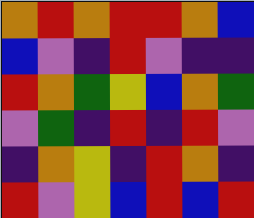[["orange", "red", "orange", "red", "red", "orange", "blue"], ["blue", "violet", "indigo", "red", "violet", "indigo", "indigo"], ["red", "orange", "green", "yellow", "blue", "orange", "green"], ["violet", "green", "indigo", "red", "indigo", "red", "violet"], ["indigo", "orange", "yellow", "indigo", "red", "orange", "indigo"], ["red", "violet", "yellow", "blue", "red", "blue", "red"]]